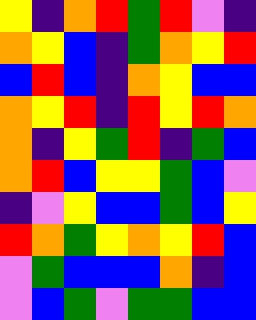[["yellow", "indigo", "orange", "red", "green", "red", "violet", "indigo"], ["orange", "yellow", "blue", "indigo", "green", "orange", "yellow", "red"], ["blue", "red", "blue", "indigo", "orange", "yellow", "blue", "blue"], ["orange", "yellow", "red", "indigo", "red", "yellow", "red", "orange"], ["orange", "indigo", "yellow", "green", "red", "indigo", "green", "blue"], ["orange", "red", "blue", "yellow", "yellow", "green", "blue", "violet"], ["indigo", "violet", "yellow", "blue", "blue", "green", "blue", "yellow"], ["red", "orange", "green", "yellow", "orange", "yellow", "red", "blue"], ["violet", "green", "blue", "blue", "blue", "orange", "indigo", "blue"], ["violet", "blue", "green", "violet", "green", "green", "blue", "blue"]]